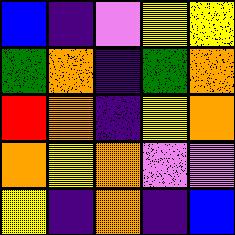[["blue", "indigo", "violet", "yellow", "yellow"], ["green", "orange", "indigo", "green", "orange"], ["red", "orange", "indigo", "yellow", "orange"], ["orange", "yellow", "orange", "violet", "violet"], ["yellow", "indigo", "orange", "indigo", "blue"]]